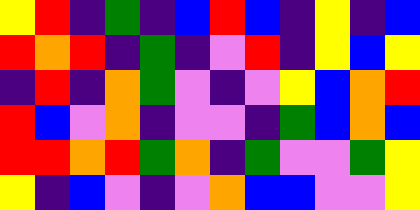[["yellow", "red", "indigo", "green", "indigo", "blue", "red", "blue", "indigo", "yellow", "indigo", "blue"], ["red", "orange", "red", "indigo", "green", "indigo", "violet", "red", "indigo", "yellow", "blue", "yellow"], ["indigo", "red", "indigo", "orange", "green", "violet", "indigo", "violet", "yellow", "blue", "orange", "red"], ["red", "blue", "violet", "orange", "indigo", "violet", "violet", "indigo", "green", "blue", "orange", "blue"], ["red", "red", "orange", "red", "green", "orange", "indigo", "green", "violet", "violet", "green", "yellow"], ["yellow", "indigo", "blue", "violet", "indigo", "violet", "orange", "blue", "blue", "violet", "violet", "yellow"]]